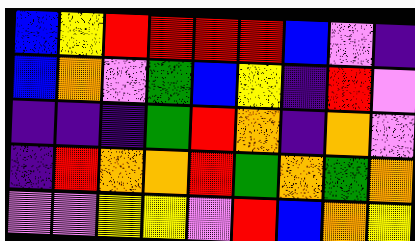[["blue", "yellow", "red", "red", "red", "red", "blue", "violet", "indigo"], ["blue", "orange", "violet", "green", "blue", "yellow", "indigo", "red", "violet"], ["indigo", "indigo", "indigo", "green", "red", "orange", "indigo", "orange", "violet"], ["indigo", "red", "orange", "orange", "red", "green", "orange", "green", "orange"], ["violet", "violet", "yellow", "yellow", "violet", "red", "blue", "orange", "yellow"]]